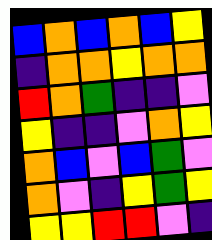[["blue", "orange", "blue", "orange", "blue", "yellow"], ["indigo", "orange", "orange", "yellow", "orange", "orange"], ["red", "orange", "green", "indigo", "indigo", "violet"], ["yellow", "indigo", "indigo", "violet", "orange", "yellow"], ["orange", "blue", "violet", "blue", "green", "violet"], ["orange", "violet", "indigo", "yellow", "green", "yellow"], ["yellow", "yellow", "red", "red", "violet", "indigo"]]